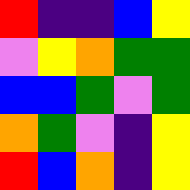[["red", "indigo", "indigo", "blue", "yellow"], ["violet", "yellow", "orange", "green", "green"], ["blue", "blue", "green", "violet", "green"], ["orange", "green", "violet", "indigo", "yellow"], ["red", "blue", "orange", "indigo", "yellow"]]